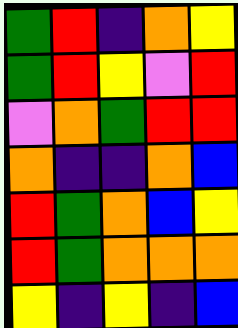[["green", "red", "indigo", "orange", "yellow"], ["green", "red", "yellow", "violet", "red"], ["violet", "orange", "green", "red", "red"], ["orange", "indigo", "indigo", "orange", "blue"], ["red", "green", "orange", "blue", "yellow"], ["red", "green", "orange", "orange", "orange"], ["yellow", "indigo", "yellow", "indigo", "blue"]]